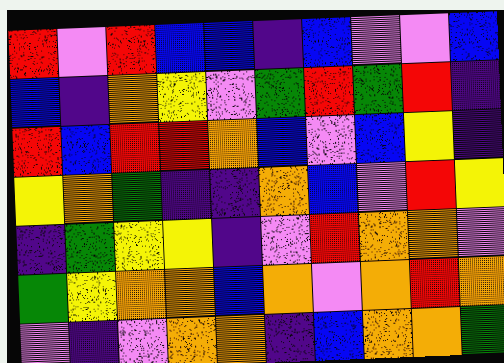[["red", "violet", "red", "blue", "blue", "indigo", "blue", "violet", "violet", "blue"], ["blue", "indigo", "orange", "yellow", "violet", "green", "red", "green", "red", "indigo"], ["red", "blue", "red", "red", "orange", "blue", "violet", "blue", "yellow", "indigo"], ["yellow", "orange", "green", "indigo", "indigo", "orange", "blue", "violet", "red", "yellow"], ["indigo", "green", "yellow", "yellow", "indigo", "violet", "red", "orange", "orange", "violet"], ["green", "yellow", "orange", "orange", "blue", "orange", "violet", "orange", "red", "orange"], ["violet", "indigo", "violet", "orange", "orange", "indigo", "blue", "orange", "orange", "green"]]